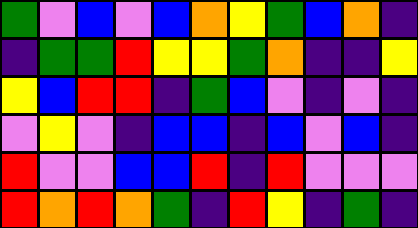[["green", "violet", "blue", "violet", "blue", "orange", "yellow", "green", "blue", "orange", "indigo"], ["indigo", "green", "green", "red", "yellow", "yellow", "green", "orange", "indigo", "indigo", "yellow"], ["yellow", "blue", "red", "red", "indigo", "green", "blue", "violet", "indigo", "violet", "indigo"], ["violet", "yellow", "violet", "indigo", "blue", "blue", "indigo", "blue", "violet", "blue", "indigo"], ["red", "violet", "violet", "blue", "blue", "red", "indigo", "red", "violet", "violet", "violet"], ["red", "orange", "red", "orange", "green", "indigo", "red", "yellow", "indigo", "green", "indigo"]]